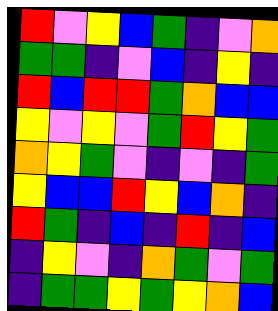[["red", "violet", "yellow", "blue", "green", "indigo", "violet", "orange"], ["green", "green", "indigo", "violet", "blue", "indigo", "yellow", "indigo"], ["red", "blue", "red", "red", "green", "orange", "blue", "blue"], ["yellow", "violet", "yellow", "violet", "green", "red", "yellow", "green"], ["orange", "yellow", "green", "violet", "indigo", "violet", "indigo", "green"], ["yellow", "blue", "blue", "red", "yellow", "blue", "orange", "indigo"], ["red", "green", "indigo", "blue", "indigo", "red", "indigo", "blue"], ["indigo", "yellow", "violet", "indigo", "orange", "green", "violet", "green"], ["indigo", "green", "green", "yellow", "green", "yellow", "orange", "blue"]]